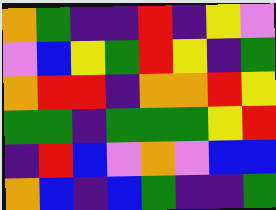[["orange", "green", "indigo", "indigo", "red", "indigo", "yellow", "violet"], ["violet", "blue", "yellow", "green", "red", "yellow", "indigo", "green"], ["orange", "red", "red", "indigo", "orange", "orange", "red", "yellow"], ["green", "green", "indigo", "green", "green", "green", "yellow", "red"], ["indigo", "red", "blue", "violet", "orange", "violet", "blue", "blue"], ["orange", "blue", "indigo", "blue", "green", "indigo", "indigo", "green"]]